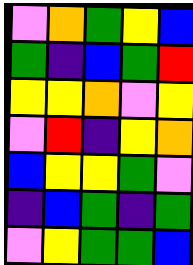[["violet", "orange", "green", "yellow", "blue"], ["green", "indigo", "blue", "green", "red"], ["yellow", "yellow", "orange", "violet", "yellow"], ["violet", "red", "indigo", "yellow", "orange"], ["blue", "yellow", "yellow", "green", "violet"], ["indigo", "blue", "green", "indigo", "green"], ["violet", "yellow", "green", "green", "blue"]]